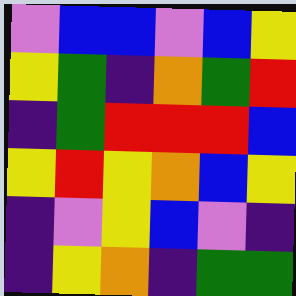[["violet", "blue", "blue", "violet", "blue", "yellow"], ["yellow", "green", "indigo", "orange", "green", "red"], ["indigo", "green", "red", "red", "red", "blue"], ["yellow", "red", "yellow", "orange", "blue", "yellow"], ["indigo", "violet", "yellow", "blue", "violet", "indigo"], ["indigo", "yellow", "orange", "indigo", "green", "green"]]